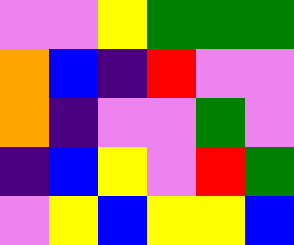[["violet", "violet", "yellow", "green", "green", "green"], ["orange", "blue", "indigo", "red", "violet", "violet"], ["orange", "indigo", "violet", "violet", "green", "violet"], ["indigo", "blue", "yellow", "violet", "red", "green"], ["violet", "yellow", "blue", "yellow", "yellow", "blue"]]